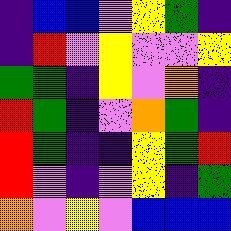[["indigo", "blue", "blue", "violet", "yellow", "green", "indigo"], ["indigo", "red", "violet", "yellow", "violet", "violet", "yellow"], ["green", "green", "indigo", "yellow", "violet", "orange", "indigo"], ["red", "green", "indigo", "violet", "orange", "green", "indigo"], ["red", "green", "indigo", "indigo", "yellow", "green", "red"], ["red", "violet", "indigo", "violet", "yellow", "indigo", "green"], ["orange", "violet", "yellow", "violet", "blue", "blue", "blue"]]